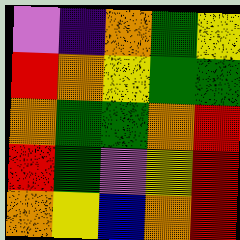[["violet", "indigo", "orange", "green", "yellow"], ["red", "orange", "yellow", "green", "green"], ["orange", "green", "green", "orange", "red"], ["red", "green", "violet", "yellow", "red"], ["orange", "yellow", "blue", "orange", "red"]]